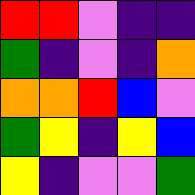[["red", "red", "violet", "indigo", "indigo"], ["green", "indigo", "violet", "indigo", "orange"], ["orange", "orange", "red", "blue", "violet"], ["green", "yellow", "indigo", "yellow", "blue"], ["yellow", "indigo", "violet", "violet", "green"]]